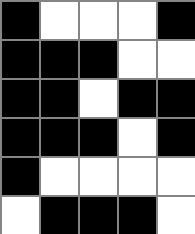[["black", "white", "white", "white", "black"], ["black", "black", "black", "white", "white"], ["black", "black", "white", "black", "black"], ["black", "black", "black", "white", "black"], ["black", "white", "white", "white", "white"], ["white", "black", "black", "black", "white"]]